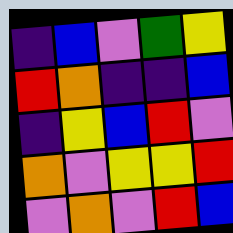[["indigo", "blue", "violet", "green", "yellow"], ["red", "orange", "indigo", "indigo", "blue"], ["indigo", "yellow", "blue", "red", "violet"], ["orange", "violet", "yellow", "yellow", "red"], ["violet", "orange", "violet", "red", "blue"]]